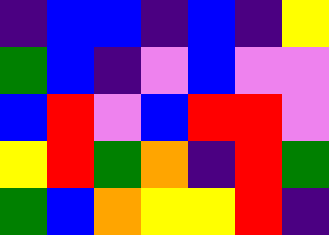[["indigo", "blue", "blue", "indigo", "blue", "indigo", "yellow"], ["green", "blue", "indigo", "violet", "blue", "violet", "violet"], ["blue", "red", "violet", "blue", "red", "red", "violet"], ["yellow", "red", "green", "orange", "indigo", "red", "green"], ["green", "blue", "orange", "yellow", "yellow", "red", "indigo"]]